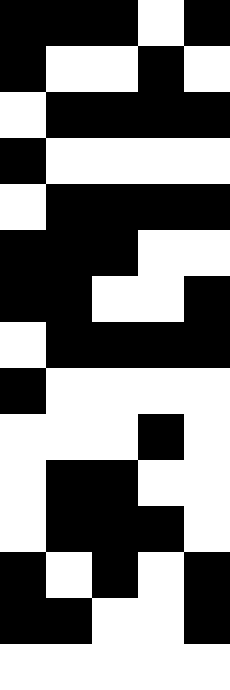[["black", "black", "black", "white", "black"], ["black", "white", "white", "black", "white"], ["white", "black", "black", "black", "black"], ["black", "white", "white", "white", "white"], ["white", "black", "black", "black", "black"], ["black", "black", "black", "white", "white"], ["black", "black", "white", "white", "black"], ["white", "black", "black", "black", "black"], ["black", "white", "white", "white", "white"], ["white", "white", "white", "black", "white"], ["white", "black", "black", "white", "white"], ["white", "black", "black", "black", "white"], ["black", "white", "black", "white", "black"], ["black", "black", "white", "white", "black"], ["white", "white", "white", "white", "white"]]